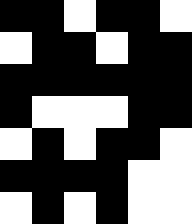[["black", "black", "white", "black", "black", "white"], ["white", "black", "black", "white", "black", "black"], ["black", "black", "black", "black", "black", "black"], ["black", "white", "white", "white", "black", "black"], ["white", "black", "white", "black", "black", "white"], ["black", "black", "black", "black", "white", "white"], ["white", "black", "white", "black", "white", "white"]]